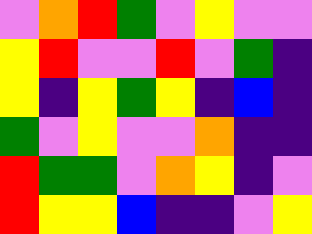[["violet", "orange", "red", "green", "violet", "yellow", "violet", "violet"], ["yellow", "red", "violet", "violet", "red", "violet", "green", "indigo"], ["yellow", "indigo", "yellow", "green", "yellow", "indigo", "blue", "indigo"], ["green", "violet", "yellow", "violet", "violet", "orange", "indigo", "indigo"], ["red", "green", "green", "violet", "orange", "yellow", "indigo", "violet"], ["red", "yellow", "yellow", "blue", "indigo", "indigo", "violet", "yellow"]]